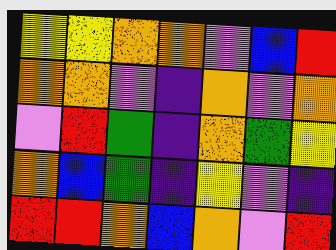[["yellow", "yellow", "orange", "orange", "violet", "blue", "red"], ["orange", "orange", "violet", "indigo", "orange", "violet", "orange"], ["violet", "red", "green", "indigo", "orange", "green", "yellow"], ["orange", "blue", "green", "indigo", "yellow", "violet", "indigo"], ["red", "red", "orange", "blue", "orange", "violet", "red"]]